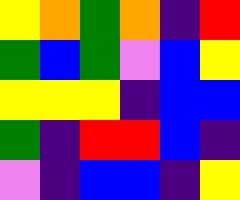[["yellow", "orange", "green", "orange", "indigo", "red"], ["green", "blue", "green", "violet", "blue", "yellow"], ["yellow", "yellow", "yellow", "indigo", "blue", "blue"], ["green", "indigo", "red", "red", "blue", "indigo"], ["violet", "indigo", "blue", "blue", "indigo", "yellow"]]